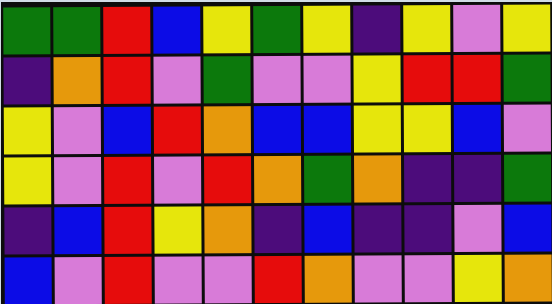[["green", "green", "red", "blue", "yellow", "green", "yellow", "indigo", "yellow", "violet", "yellow"], ["indigo", "orange", "red", "violet", "green", "violet", "violet", "yellow", "red", "red", "green"], ["yellow", "violet", "blue", "red", "orange", "blue", "blue", "yellow", "yellow", "blue", "violet"], ["yellow", "violet", "red", "violet", "red", "orange", "green", "orange", "indigo", "indigo", "green"], ["indigo", "blue", "red", "yellow", "orange", "indigo", "blue", "indigo", "indigo", "violet", "blue"], ["blue", "violet", "red", "violet", "violet", "red", "orange", "violet", "violet", "yellow", "orange"]]